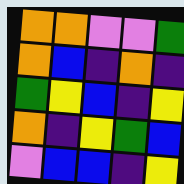[["orange", "orange", "violet", "violet", "green"], ["orange", "blue", "indigo", "orange", "indigo"], ["green", "yellow", "blue", "indigo", "yellow"], ["orange", "indigo", "yellow", "green", "blue"], ["violet", "blue", "blue", "indigo", "yellow"]]